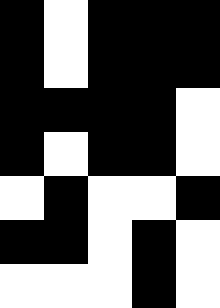[["black", "white", "black", "black", "black"], ["black", "white", "black", "black", "black"], ["black", "black", "black", "black", "white"], ["black", "white", "black", "black", "white"], ["white", "black", "white", "white", "black"], ["black", "black", "white", "black", "white"], ["white", "white", "white", "black", "white"]]